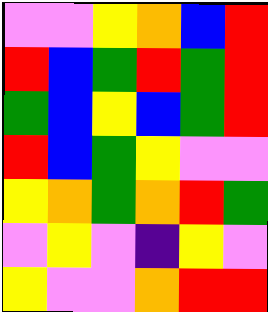[["violet", "violet", "yellow", "orange", "blue", "red"], ["red", "blue", "green", "red", "green", "red"], ["green", "blue", "yellow", "blue", "green", "red"], ["red", "blue", "green", "yellow", "violet", "violet"], ["yellow", "orange", "green", "orange", "red", "green"], ["violet", "yellow", "violet", "indigo", "yellow", "violet"], ["yellow", "violet", "violet", "orange", "red", "red"]]